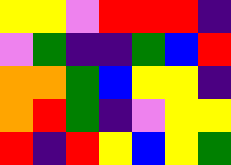[["yellow", "yellow", "violet", "red", "red", "red", "indigo"], ["violet", "green", "indigo", "indigo", "green", "blue", "red"], ["orange", "orange", "green", "blue", "yellow", "yellow", "indigo"], ["orange", "red", "green", "indigo", "violet", "yellow", "yellow"], ["red", "indigo", "red", "yellow", "blue", "yellow", "green"]]